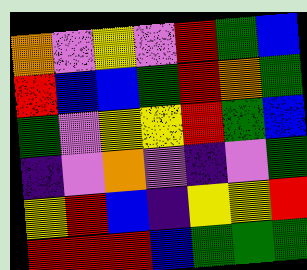[["orange", "violet", "yellow", "violet", "red", "green", "blue"], ["red", "blue", "blue", "green", "red", "orange", "green"], ["green", "violet", "yellow", "yellow", "red", "green", "blue"], ["indigo", "violet", "orange", "violet", "indigo", "violet", "green"], ["yellow", "red", "blue", "indigo", "yellow", "yellow", "red"], ["red", "red", "red", "blue", "green", "green", "green"]]